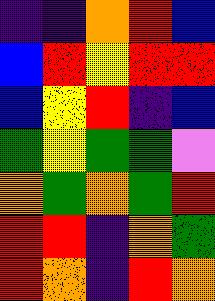[["indigo", "indigo", "orange", "red", "blue"], ["blue", "red", "yellow", "red", "red"], ["blue", "yellow", "red", "indigo", "blue"], ["green", "yellow", "green", "green", "violet"], ["orange", "green", "orange", "green", "red"], ["red", "red", "indigo", "orange", "green"], ["red", "orange", "indigo", "red", "orange"]]